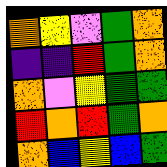[["orange", "yellow", "violet", "green", "orange"], ["indigo", "indigo", "red", "green", "orange"], ["orange", "violet", "yellow", "green", "green"], ["red", "orange", "red", "green", "orange"], ["orange", "blue", "yellow", "blue", "green"]]